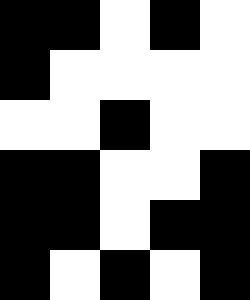[["black", "black", "white", "black", "white"], ["black", "white", "white", "white", "white"], ["white", "white", "black", "white", "white"], ["black", "black", "white", "white", "black"], ["black", "black", "white", "black", "black"], ["black", "white", "black", "white", "black"]]